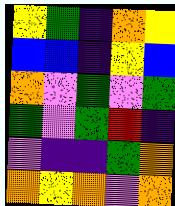[["yellow", "green", "indigo", "orange", "yellow"], ["blue", "blue", "indigo", "yellow", "blue"], ["orange", "violet", "green", "violet", "green"], ["green", "violet", "green", "red", "indigo"], ["violet", "indigo", "indigo", "green", "orange"], ["orange", "yellow", "orange", "violet", "orange"]]